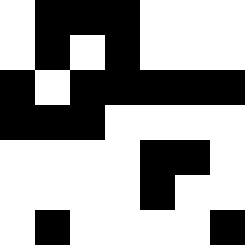[["white", "black", "black", "black", "white", "white", "white"], ["white", "black", "white", "black", "white", "white", "white"], ["black", "white", "black", "black", "black", "black", "black"], ["black", "black", "black", "white", "white", "white", "white"], ["white", "white", "white", "white", "black", "black", "white"], ["white", "white", "white", "white", "black", "white", "white"], ["white", "black", "white", "white", "white", "white", "black"]]